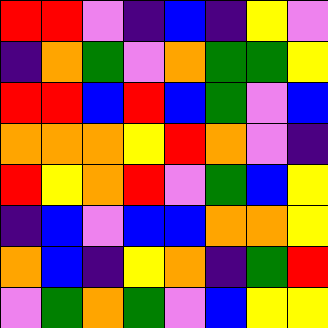[["red", "red", "violet", "indigo", "blue", "indigo", "yellow", "violet"], ["indigo", "orange", "green", "violet", "orange", "green", "green", "yellow"], ["red", "red", "blue", "red", "blue", "green", "violet", "blue"], ["orange", "orange", "orange", "yellow", "red", "orange", "violet", "indigo"], ["red", "yellow", "orange", "red", "violet", "green", "blue", "yellow"], ["indigo", "blue", "violet", "blue", "blue", "orange", "orange", "yellow"], ["orange", "blue", "indigo", "yellow", "orange", "indigo", "green", "red"], ["violet", "green", "orange", "green", "violet", "blue", "yellow", "yellow"]]